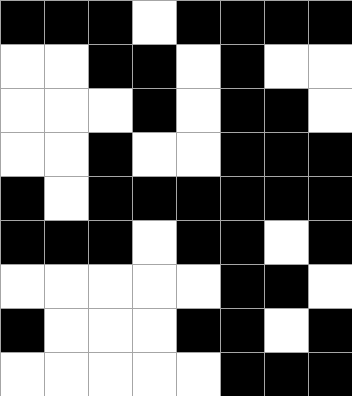[["black", "black", "black", "white", "black", "black", "black", "black"], ["white", "white", "black", "black", "white", "black", "white", "white"], ["white", "white", "white", "black", "white", "black", "black", "white"], ["white", "white", "black", "white", "white", "black", "black", "black"], ["black", "white", "black", "black", "black", "black", "black", "black"], ["black", "black", "black", "white", "black", "black", "white", "black"], ["white", "white", "white", "white", "white", "black", "black", "white"], ["black", "white", "white", "white", "black", "black", "white", "black"], ["white", "white", "white", "white", "white", "black", "black", "black"]]